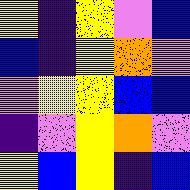[["yellow", "indigo", "yellow", "violet", "blue"], ["blue", "indigo", "yellow", "orange", "violet"], ["violet", "yellow", "yellow", "blue", "blue"], ["indigo", "violet", "yellow", "orange", "violet"], ["yellow", "blue", "yellow", "indigo", "blue"]]